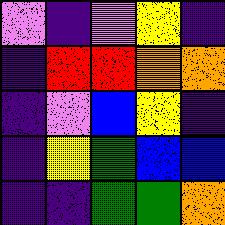[["violet", "indigo", "violet", "yellow", "indigo"], ["indigo", "red", "red", "orange", "orange"], ["indigo", "violet", "blue", "yellow", "indigo"], ["indigo", "yellow", "green", "blue", "blue"], ["indigo", "indigo", "green", "green", "orange"]]